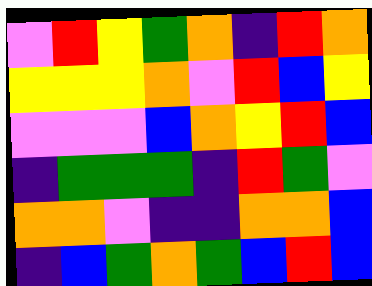[["violet", "red", "yellow", "green", "orange", "indigo", "red", "orange"], ["yellow", "yellow", "yellow", "orange", "violet", "red", "blue", "yellow"], ["violet", "violet", "violet", "blue", "orange", "yellow", "red", "blue"], ["indigo", "green", "green", "green", "indigo", "red", "green", "violet"], ["orange", "orange", "violet", "indigo", "indigo", "orange", "orange", "blue"], ["indigo", "blue", "green", "orange", "green", "blue", "red", "blue"]]